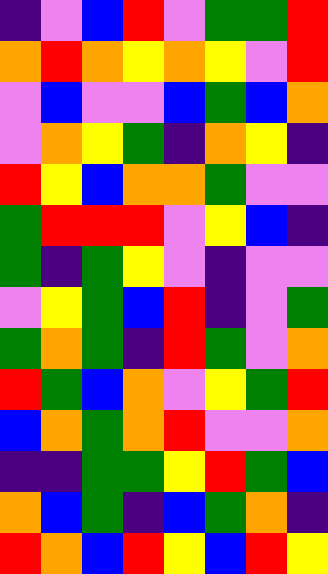[["indigo", "violet", "blue", "red", "violet", "green", "green", "red"], ["orange", "red", "orange", "yellow", "orange", "yellow", "violet", "red"], ["violet", "blue", "violet", "violet", "blue", "green", "blue", "orange"], ["violet", "orange", "yellow", "green", "indigo", "orange", "yellow", "indigo"], ["red", "yellow", "blue", "orange", "orange", "green", "violet", "violet"], ["green", "red", "red", "red", "violet", "yellow", "blue", "indigo"], ["green", "indigo", "green", "yellow", "violet", "indigo", "violet", "violet"], ["violet", "yellow", "green", "blue", "red", "indigo", "violet", "green"], ["green", "orange", "green", "indigo", "red", "green", "violet", "orange"], ["red", "green", "blue", "orange", "violet", "yellow", "green", "red"], ["blue", "orange", "green", "orange", "red", "violet", "violet", "orange"], ["indigo", "indigo", "green", "green", "yellow", "red", "green", "blue"], ["orange", "blue", "green", "indigo", "blue", "green", "orange", "indigo"], ["red", "orange", "blue", "red", "yellow", "blue", "red", "yellow"]]